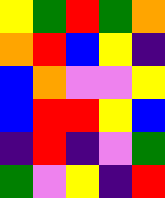[["yellow", "green", "red", "green", "orange"], ["orange", "red", "blue", "yellow", "indigo"], ["blue", "orange", "violet", "violet", "yellow"], ["blue", "red", "red", "yellow", "blue"], ["indigo", "red", "indigo", "violet", "green"], ["green", "violet", "yellow", "indigo", "red"]]